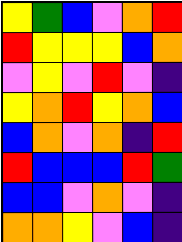[["yellow", "green", "blue", "violet", "orange", "red"], ["red", "yellow", "yellow", "yellow", "blue", "orange"], ["violet", "yellow", "violet", "red", "violet", "indigo"], ["yellow", "orange", "red", "yellow", "orange", "blue"], ["blue", "orange", "violet", "orange", "indigo", "red"], ["red", "blue", "blue", "blue", "red", "green"], ["blue", "blue", "violet", "orange", "violet", "indigo"], ["orange", "orange", "yellow", "violet", "blue", "indigo"]]